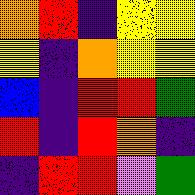[["orange", "red", "indigo", "yellow", "yellow"], ["yellow", "indigo", "orange", "yellow", "yellow"], ["blue", "indigo", "red", "red", "green"], ["red", "indigo", "red", "orange", "indigo"], ["indigo", "red", "red", "violet", "green"]]